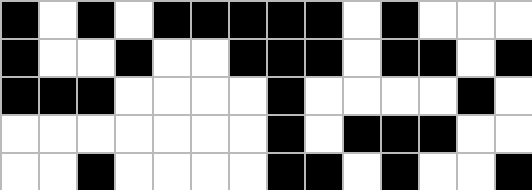[["black", "white", "black", "white", "black", "black", "black", "black", "black", "white", "black", "white", "white", "white"], ["black", "white", "white", "black", "white", "white", "black", "black", "black", "white", "black", "black", "white", "black"], ["black", "black", "black", "white", "white", "white", "white", "black", "white", "white", "white", "white", "black", "white"], ["white", "white", "white", "white", "white", "white", "white", "black", "white", "black", "black", "black", "white", "white"], ["white", "white", "black", "white", "white", "white", "white", "black", "black", "white", "black", "white", "white", "black"]]